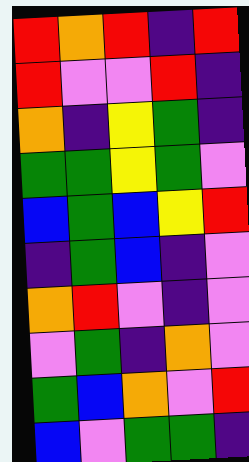[["red", "orange", "red", "indigo", "red"], ["red", "violet", "violet", "red", "indigo"], ["orange", "indigo", "yellow", "green", "indigo"], ["green", "green", "yellow", "green", "violet"], ["blue", "green", "blue", "yellow", "red"], ["indigo", "green", "blue", "indigo", "violet"], ["orange", "red", "violet", "indigo", "violet"], ["violet", "green", "indigo", "orange", "violet"], ["green", "blue", "orange", "violet", "red"], ["blue", "violet", "green", "green", "indigo"]]